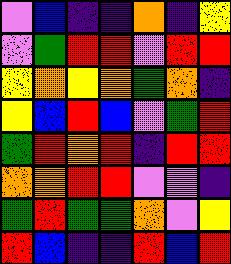[["violet", "blue", "indigo", "indigo", "orange", "indigo", "yellow"], ["violet", "green", "red", "red", "violet", "red", "red"], ["yellow", "orange", "yellow", "orange", "green", "orange", "indigo"], ["yellow", "blue", "red", "blue", "violet", "green", "red"], ["green", "red", "orange", "red", "indigo", "red", "red"], ["orange", "orange", "red", "red", "violet", "violet", "indigo"], ["green", "red", "green", "green", "orange", "violet", "yellow"], ["red", "blue", "indigo", "indigo", "red", "blue", "red"]]